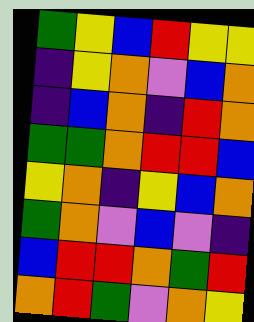[["green", "yellow", "blue", "red", "yellow", "yellow"], ["indigo", "yellow", "orange", "violet", "blue", "orange"], ["indigo", "blue", "orange", "indigo", "red", "orange"], ["green", "green", "orange", "red", "red", "blue"], ["yellow", "orange", "indigo", "yellow", "blue", "orange"], ["green", "orange", "violet", "blue", "violet", "indigo"], ["blue", "red", "red", "orange", "green", "red"], ["orange", "red", "green", "violet", "orange", "yellow"]]